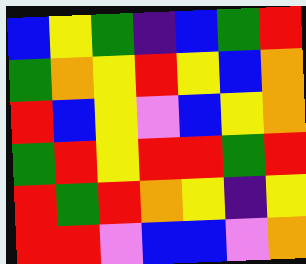[["blue", "yellow", "green", "indigo", "blue", "green", "red"], ["green", "orange", "yellow", "red", "yellow", "blue", "orange"], ["red", "blue", "yellow", "violet", "blue", "yellow", "orange"], ["green", "red", "yellow", "red", "red", "green", "red"], ["red", "green", "red", "orange", "yellow", "indigo", "yellow"], ["red", "red", "violet", "blue", "blue", "violet", "orange"]]